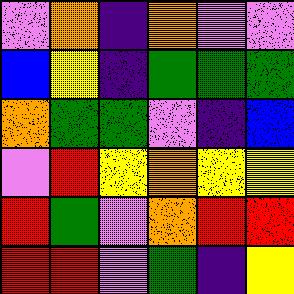[["violet", "orange", "indigo", "orange", "violet", "violet"], ["blue", "yellow", "indigo", "green", "green", "green"], ["orange", "green", "green", "violet", "indigo", "blue"], ["violet", "red", "yellow", "orange", "yellow", "yellow"], ["red", "green", "violet", "orange", "red", "red"], ["red", "red", "violet", "green", "indigo", "yellow"]]